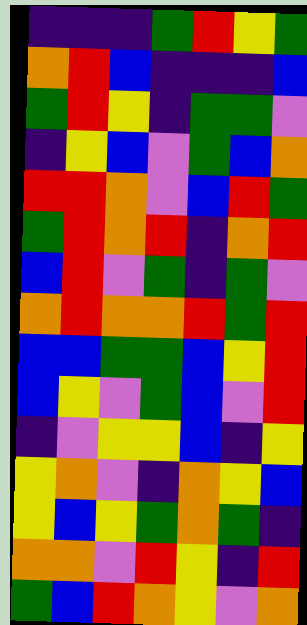[["indigo", "indigo", "indigo", "green", "red", "yellow", "green"], ["orange", "red", "blue", "indigo", "indigo", "indigo", "blue"], ["green", "red", "yellow", "indigo", "green", "green", "violet"], ["indigo", "yellow", "blue", "violet", "green", "blue", "orange"], ["red", "red", "orange", "violet", "blue", "red", "green"], ["green", "red", "orange", "red", "indigo", "orange", "red"], ["blue", "red", "violet", "green", "indigo", "green", "violet"], ["orange", "red", "orange", "orange", "red", "green", "red"], ["blue", "blue", "green", "green", "blue", "yellow", "red"], ["blue", "yellow", "violet", "green", "blue", "violet", "red"], ["indigo", "violet", "yellow", "yellow", "blue", "indigo", "yellow"], ["yellow", "orange", "violet", "indigo", "orange", "yellow", "blue"], ["yellow", "blue", "yellow", "green", "orange", "green", "indigo"], ["orange", "orange", "violet", "red", "yellow", "indigo", "red"], ["green", "blue", "red", "orange", "yellow", "violet", "orange"]]